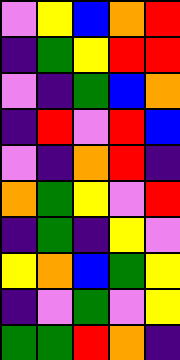[["violet", "yellow", "blue", "orange", "red"], ["indigo", "green", "yellow", "red", "red"], ["violet", "indigo", "green", "blue", "orange"], ["indigo", "red", "violet", "red", "blue"], ["violet", "indigo", "orange", "red", "indigo"], ["orange", "green", "yellow", "violet", "red"], ["indigo", "green", "indigo", "yellow", "violet"], ["yellow", "orange", "blue", "green", "yellow"], ["indigo", "violet", "green", "violet", "yellow"], ["green", "green", "red", "orange", "indigo"]]